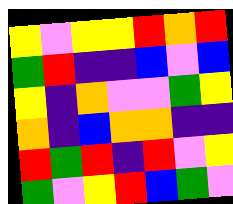[["yellow", "violet", "yellow", "yellow", "red", "orange", "red"], ["green", "red", "indigo", "indigo", "blue", "violet", "blue"], ["yellow", "indigo", "orange", "violet", "violet", "green", "yellow"], ["orange", "indigo", "blue", "orange", "orange", "indigo", "indigo"], ["red", "green", "red", "indigo", "red", "violet", "yellow"], ["green", "violet", "yellow", "red", "blue", "green", "violet"]]